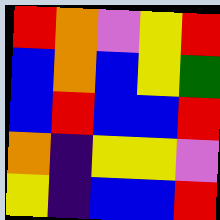[["red", "orange", "violet", "yellow", "red"], ["blue", "orange", "blue", "yellow", "green"], ["blue", "red", "blue", "blue", "red"], ["orange", "indigo", "yellow", "yellow", "violet"], ["yellow", "indigo", "blue", "blue", "red"]]